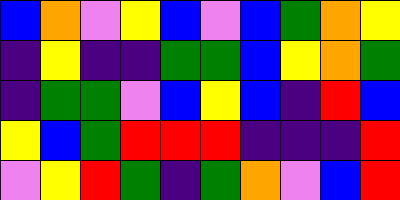[["blue", "orange", "violet", "yellow", "blue", "violet", "blue", "green", "orange", "yellow"], ["indigo", "yellow", "indigo", "indigo", "green", "green", "blue", "yellow", "orange", "green"], ["indigo", "green", "green", "violet", "blue", "yellow", "blue", "indigo", "red", "blue"], ["yellow", "blue", "green", "red", "red", "red", "indigo", "indigo", "indigo", "red"], ["violet", "yellow", "red", "green", "indigo", "green", "orange", "violet", "blue", "red"]]